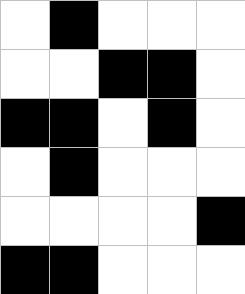[["white", "black", "white", "white", "white"], ["white", "white", "black", "black", "white"], ["black", "black", "white", "black", "white"], ["white", "black", "white", "white", "white"], ["white", "white", "white", "white", "black"], ["black", "black", "white", "white", "white"]]